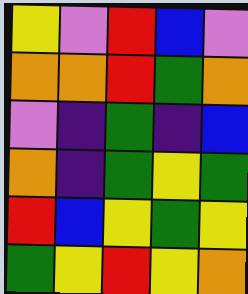[["yellow", "violet", "red", "blue", "violet"], ["orange", "orange", "red", "green", "orange"], ["violet", "indigo", "green", "indigo", "blue"], ["orange", "indigo", "green", "yellow", "green"], ["red", "blue", "yellow", "green", "yellow"], ["green", "yellow", "red", "yellow", "orange"]]